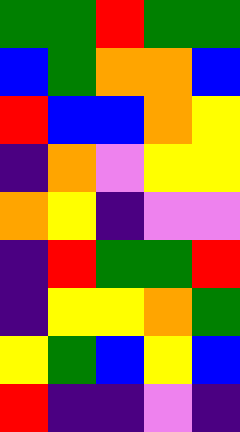[["green", "green", "red", "green", "green"], ["blue", "green", "orange", "orange", "blue"], ["red", "blue", "blue", "orange", "yellow"], ["indigo", "orange", "violet", "yellow", "yellow"], ["orange", "yellow", "indigo", "violet", "violet"], ["indigo", "red", "green", "green", "red"], ["indigo", "yellow", "yellow", "orange", "green"], ["yellow", "green", "blue", "yellow", "blue"], ["red", "indigo", "indigo", "violet", "indigo"]]